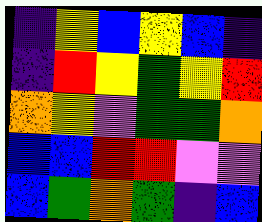[["indigo", "yellow", "blue", "yellow", "blue", "indigo"], ["indigo", "red", "yellow", "green", "yellow", "red"], ["orange", "yellow", "violet", "green", "green", "orange"], ["blue", "blue", "red", "red", "violet", "violet"], ["blue", "green", "orange", "green", "indigo", "blue"]]